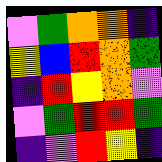[["violet", "green", "orange", "orange", "indigo"], ["yellow", "blue", "red", "orange", "green"], ["indigo", "red", "yellow", "orange", "violet"], ["violet", "green", "red", "red", "green"], ["indigo", "violet", "red", "yellow", "indigo"]]